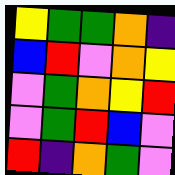[["yellow", "green", "green", "orange", "indigo"], ["blue", "red", "violet", "orange", "yellow"], ["violet", "green", "orange", "yellow", "red"], ["violet", "green", "red", "blue", "violet"], ["red", "indigo", "orange", "green", "violet"]]